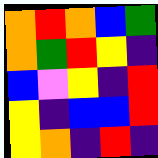[["orange", "red", "orange", "blue", "green"], ["orange", "green", "red", "yellow", "indigo"], ["blue", "violet", "yellow", "indigo", "red"], ["yellow", "indigo", "blue", "blue", "red"], ["yellow", "orange", "indigo", "red", "indigo"]]